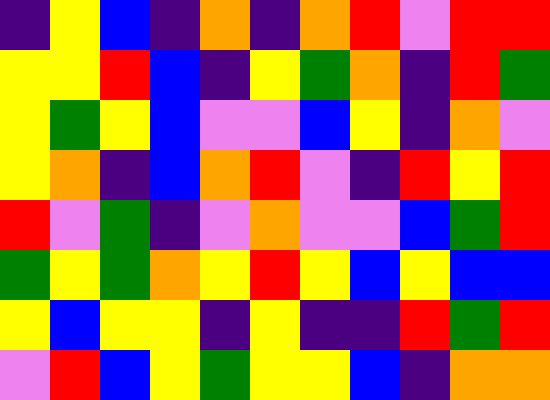[["indigo", "yellow", "blue", "indigo", "orange", "indigo", "orange", "red", "violet", "red", "red"], ["yellow", "yellow", "red", "blue", "indigo", "yellow", "green", "orange", "indigo", "red", "green"], ["yellow", "green", "yellow", "blue", "violet", "violet", "blue", "yellow", "indigo", "orange", "violet"], ["yellow", "orange", "indigo", "blue", "orange", "red", "violet", "indigo", "red", "yellow", "red"], ["red", "violet", "green", "indigo", "violet", "orange", "violet", "violet", "blue", "green", "red"], ["green", "yellow", "green", "orange", "yellow", "red", "yellow", "blue", "yellow", "blue", "blue"], ["yellow", "blue", "yellow", "yellow", "indigo", "yellow", "indigo", "indigo", "red", "green", "red"], ["violet", "red", "blue", "yellow", "green", "yellow", "yellow", "blue", "indigo", "orange", "orange"]]